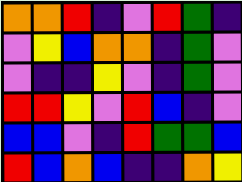[["orange", "orange", "red", "indigo", "violet", "red", "green", "indigo"], ["violet", "yellow", "blue", "orange", "orange", "indigo", "green", "violet"], ["violet", "indigo", "indigo", "yellow", "violet", "indigo", "green", "violet"], ["red", "red", "yellow", "violet", "red", "blue", "indigo", "violet"], ["blue", "blue", "violet", "indigo", "red", "green", "green", "blue"], ["red", "blue", "orange", "blue", "indigo", "indigo", "orange", "yellow"]]